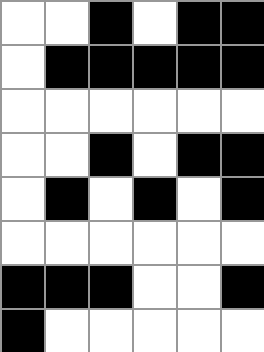[["white", "white", "black", "white", "black", "black"], ["white", "black", "black", "black", "black", "black"], ["white", "white", "white", "white", "white", "white"], ["white", "white", "black", "white", "black", "black"], ["white", "black", "white", "black", "white", "black"], ["white", "white", "white", "white", "white", "white"], ["black", "black", "black", "white", "white", "black"], ["black", "white", "white", "white", "white", "white"]]